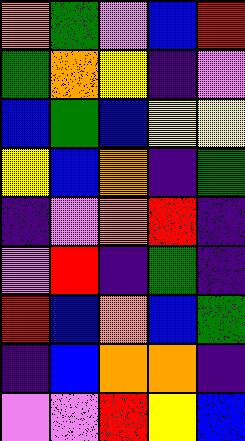[["orange", "green", "violet", "blue", "red"], ["green", "orange", "yellow", "indigo", "violet"], ["blue", "green", "blue", "yellow", "yellow"], ["yellow", "blue", "orange", "indigo", "green"], ["indigo", "violet", "orange", "red", "indigo"], ["violet", "red", "indigo", "green", "indigo"], ["red", "blue", "orange", "blue", "green"], ["indigo", "blue", "orange", "orange", "indigo"], ["violet", "violet", "red", "yellow", "blue"]]